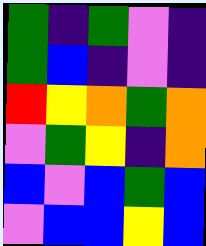[["green", "indigo", "green", "violet", "indigo"], ["green", "blue", "indigo", "violet", "indigo"], ["red", "yellow", "orange", "green", "orange"], ["violet", "green", "yellow", "indigo", "orange"], ["blue", "violet", "blue", "green", "blue"], ["violet", "blue", "blue", "yellow", "blue"]]